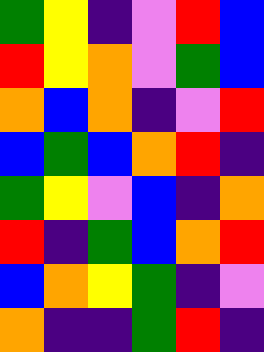[["green", "yellow", "indigo", "violet", "red", "blue"], ["red", "yellow", "orange", "violet", "green", "blue"], ["orange", "blue", "orange", "indigo", "violet", "red"], ["blue", "green", "blue", "orange", "red", "indigo"], ["green", "yellow", "violet", "blue", "indigo", "orange"], ["red", "indigo", "green", "blue", "orange", "red"], ["blue", "orange", "yellow", "green", "indigo", "violet"], ["orange", "indigo", "indigo", "green", "red", "indigo"]]